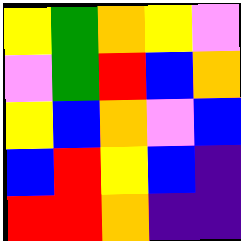[["yellow", "green", "orange", "yellow", "violet"], ["violet", "green", "red", "blue", "orange"], ["yellow", "blue", "orange", "violet", "blue"], ["blue", "red", "yellow", "blue", "indigo"], ["red", "red", "orange", "indigo", "indigo"]]